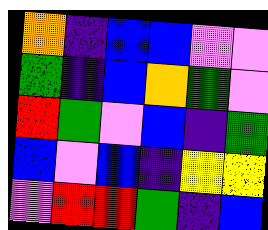[["orange", "indigo", "blue", "blue", "violet", "violet"], ["green", "indigo", "blue", "orange", "green", "violet"], ["red", "green", "violet", "blue", "indigo", "green"], ["blue", "violet", "blue", "indigo", "yellow", "yellow"], ["violet", "red", "red", "green", "indigo", "blue"]]